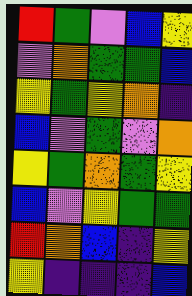[["red", "green", "violet", "blue", "yellow"], ["violet", "orange", "green", "green", "blue"], ["yellow", "green", "yellow", "orange", "indigo"], ["blue", "violet", "green", "violet", "orange"], ["yellow", "green", "orange", "green", "yellow"], ["blue", "violet", "yellow", "green", "green"], ["red", "orange", "blue", "indigo", "yellow"], ["yellow", "indigo", "indigo", "indigo", "blue"]]